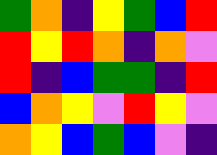[["green", "orange", "indigo", "yellow", "green", "blue", "red"], ["red", "yellow", "red", "orange", "indigo", "orange", "violet"], ["red", "indigo", "blue", "green", "green", "indigo", "red"], ["blue", "orange", "yellow", "violet", "red", "yellow", "violet"], ["orange", "yellow", "blue", "green", "blue", "violet", "indigo"]]